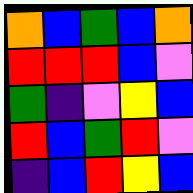[["orange", "blue", "green", "blue", "orange"], ["red", "red", "red", "blue", "violet"], ["green", "indigo", "violet", "yellow", "blue"], ["red", "blue", "green", "red", "violet"], ["indigo", "blue", "red", "yellow", "blue"]]